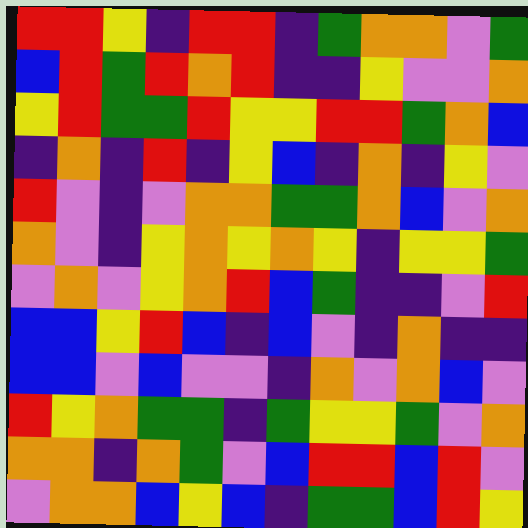[["red", "red", "yellow", "indigo", "red", "red", "indigo", "green", "orange", "orange", "violet", "green"], ["blue", "red", "green", "red", "orange", "red", "indigo", "indigo", "yellow", "violet", "violet", "orange"], ["yellow", "red", "green", "green", "red", "yellow", "yellow", "red", "red", "green", "orange", "blue"], ["indigo", "orange", "indigo", "red", "indigo", "yellow", "blue", "indigo", "orange", "indigo", "yellow", "violet"], ["red", "violet", "indigo", "violet", "orange", "orange", "green", "green", "orange", "blue", "violet", "orange"], ["orange", "violet", "indigo", "yellow", "orange", "yellow", "orange", "yellow", "indigo", "yellow", "yellow", "green"], ["violet", "orange", "violet", "yellow", "orange", "red", "blue", "green", "indigo", "indigo", "violet", "red"], ["blue", "blue", "yellow", "red", "blue", "indigo", "blue", "violet", "indigo", "orange", "indigo", "indigo"], ["blue", "blue", "violet", "blue", "violet", "violet", "indigo", "orange", "violet", "orange", "blue", "violet"], ["red", "yellow", "orange", "green", "green", "indigo", "green", "yellow", "yellow", "green", "violet", "orange"], ["orange", "orange", "indigo", "orange", "green", "violet", "blue", "red", "red", "blue", "red", "violet"], ["violet", "orange", "orange", "blue", "yellow", "blue", "indigo", "green", "green", "blue", "red", "yellow"]]